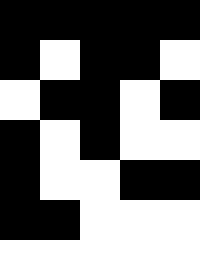[["black", "black", "black", "black", "black"], ["black", "white", "black", "black", "white"], ["white", "black", "black", "white", "black"], ["black", "white", "black", "white", "white"], ["black", "white", "white", "black", "black"], ["black", "black", "white", "white", "white"], ["white", "white", "white", "white", "white"]]